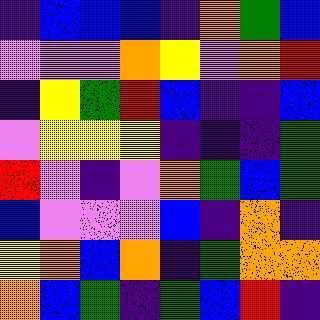[["indigo", "blue", "blue", "blue", "indigo", "orange", "green", "blue"], ["violet", "violet", "violet", "orange", "yellow", "violet", "orange", "red"], ["indigo", "yellow", "green", "red", "blue", "indigo", "indigo", "blue"], ["violet", "yellow", "yellow", "yellow", "indigo", "indigo", "indigo", "green"], ["red", "violet", "indigo", "violet", "orange", "green", "blue", "green"], ["blue", "violet", "violet", "violet", "blue", "indigo", "orange", "indigo"], ["yellow", "orange", "blue", "orange", "indigo", "green", "orange", "orange"], ["orange", "blue", "green", "indigo", "green", "blue", "red", "indigo"]]